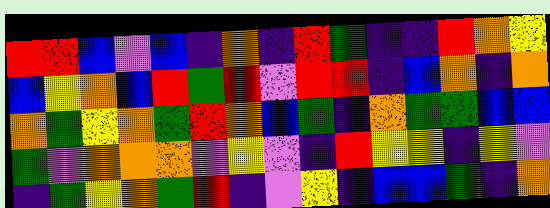[["red", "red", "blue", "violet", "blue", "indigo", "orange", "indigo", "red", "green", "indigo", "indigo", "red", "orange", "yellow"], ["blue", "yellow", "orange", "blue", "red", "green", "red", "violet", "red", "red", "indigo", "blue", "orange", "indigo", "orange"], ["orange", "green", "yellow", "orange", "green", "red", "orange", "blue", "green", "indigo", "orange", "green", "green", "blue", "blue"], ["green", "violet", "orange", "orange", "orange", "violet", "yellow", "violet", "indigo", "red", "yellow", "yellow", "indigo", "yellow", "violet"], ["indigo", "green", "yellow", "orange", "green", "red", "indigo", "violet", "yellow", "indigo", "blue", "blue", "green", "indigo", "orange"]]